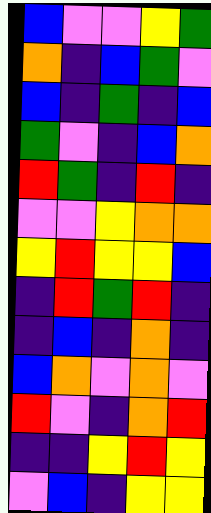[["blue", "violet", "violet", "yellow", "green"], ["orange", "indigo", "blue", "green", "violet"], ["blue", "indigo", "green", "indigo", "blue"], ["green", "violet", "indigo", "blue", "orange"], ["red", "green", "indigo", "red", "indigo"], ["violet", "violet", "yellow", "orange", "orange"], ["yellow", "red", "yellow", "yellow", "blue"], ["indigo", "red", "green", "red", "indigo"], ["indigo", "blue", "indigo", "orange", "indigo"], ["blue", "orange", "violet", "orange", "violet"], ["red", "violet", "indigo", "orange", "red"], ["indigo", "indigo", "yellow", "red", "yellow"], ["violet", "blue", "indigo", "yellow", "yellow"]]